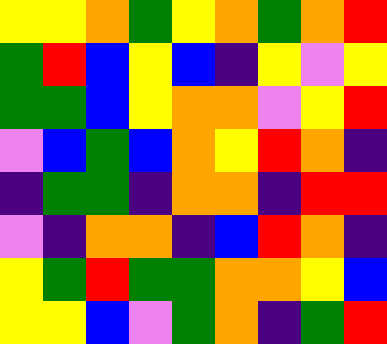[["yellow", "yellow", "orange", "green", "yellow", "orange", "green", "orange", "red"], ["green", "red", "blue", "yellow", "blue", "indigo", "yellow", "violet", "yellow"], ["green", "green", "blue", "yellow", "orange", "orange", "violet", "yellow", "red"], ["violet", "blue", "green", "blue", "orange", "yellow", "red", "orange", "indigo"], ["indigo", "green", "green", "indigo", "orange", "orange", "indigo", "red", "red"], ["violet", "indigo", "orange", "orange", "indigo", "blue", "red", "orange", "indigo"], ["yellow", "green", "red", "green", "green", "orange", "orange", "yellow", "blue"], ["yellow", "yellow", "blue", "violet", "green", "orange", "indigo", "green", "red"]]